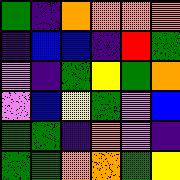[["green", "indigo", "orange", "orange", "orange", "orange"], ["indigo", "blue", "blue", "indigo", "red", "green"], ["violet", "indigo", "green", "yellow", "green", "orange"], ["violet", "blue", "yellow", "green", "violet", "blue"], ["green", "green", "indigo", "orange", "violet", "indigo"], ["green", "green", "orange", "orange", "green", "yellow"]]